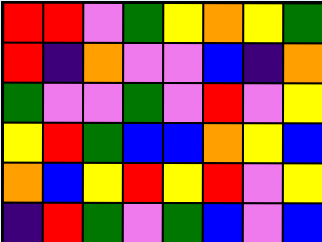[["red", "red", "violet", "green", "yellow", "orange", "yellow", "green"], ["red", "indigo", "orange", "violet", "violet", "blue", "indigo", "orange"], ["green", "violet", "violet", "green", "violet", "red", "violet", "yellow"], ["yellow", "red", "green", "blue", "blue", "orange", "yellow", "blue"], ["orange", "blue", "yellow", "red", "yellow", "red", "violet", "yellow"], ["indigo", "red", "green", "violet", "green", "blue", "violet", "blue"]]